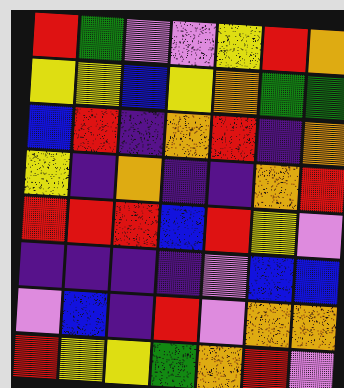[["red", "green", "violet", "violet", "yellow", "red", "orange"], ["yellow", "yellow", "blue", "yellow", "orange", "green", "green"], ["blue", "red", "indigo", "orange", "red", "indigo", "orange"], ["yellow", "indigo", "orange", "indigo", "indigo", "orange", "red"], ["red", "red", "red", "blue", "red", "yellow", "violet"], ["indigo", "indigo", "indigo", "indigo", "violet", "blue", "blue"], ["violet", "blue", "indigo", "red", "violet", "orange", "orange"], ["red", "yellow", "yellow", "green", "orange", "red", "violet"]]